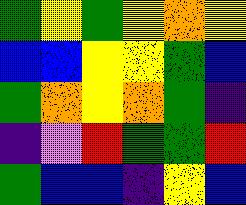[["green", "yellow", "green", "yellow", "orange", "yellow"], ["blue", "blue", "yellow", "yellow", "green", "blue"], ["green", "orange", "yellow", "orange", "green", "indigo"], ["indigo", "violet", "red", "green", "green", "red"], ["green", "blue", "blue", "indigo", "yellow", "blue"]]